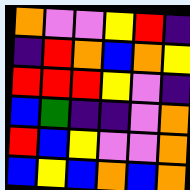[["orange", "violet", "violet", "yellow", "red", "indigo"], ["indigo", "red", "orange", "blue", "orange", "yellow"], ["red", "red", "red", "yellow", "violet", "indigo"], ["blue", "green", "indigo", "indigo", "violet", "orange"], ["red", "blue", "yellow", "violet", "violet", "orange"], ["blue", "yellow", "blue", "orange", "blue", "orange"]]